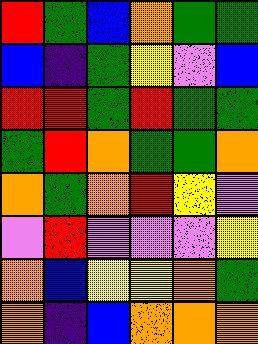[["red", "green", "blue", "orange", "green", "green"], ["blue", "indigo", "green", "yellow", "violet", "blue"], ["red", "red", "green", "red", "green", "green"], ["green", "red", "orange", "green", "green", "orange"], ["orange", "green", "orange", "red", "yellow", "violet"], ["violet", "red", "violet", "violet", "violet", "yellow"], ["orange", "blue", "yellow", "yellow", "orange", "green"], ["orange", "indigo", "blue", "orange", "orange", "orange"]]